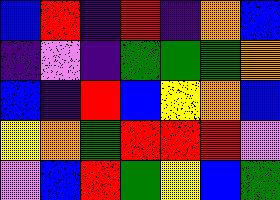[["blue", "red", "indigo", "red", "indigo", "orange", "blue"], ["indigo", "violet", "indigo", "green", "green", "green", "orange"], ["blue", "indigo", "red", "blue", "yellow", "orange", "blue"], ["yellow", "orange", "green", "red", "red", "red", "violet"], ["violet", "blue", "red", "green", "yellow", "blue", "green"]]